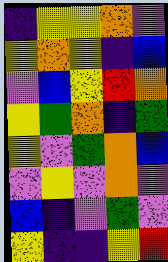[["indigo", "yellow", "yellow", "orange", "violet"], ["yellow", "orange", "yellow", "indigo", "blue"], ["violet", "blue", "yellow", "red", "orange"], ["yellow", "green", "orange", "indigo", "green"], ["yellow", "violet", "green", "orange", "blue"], ["violet", "yellow", "violet", "orange", "violet"], ["blue", "indigo", "violet", "green", "violet"], ["yellow", "indigo", "indigo", "yellow", "red"]]